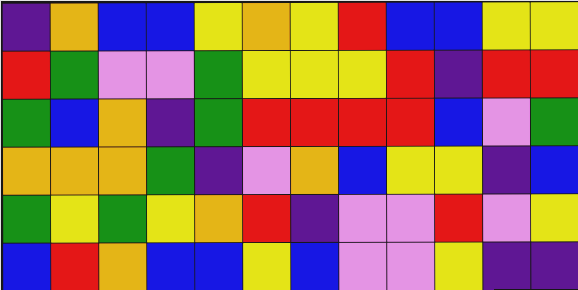[["indigo", "orange", "blue", "blue", "yellow", "orange", "yellow", "red", "blue", "blue", "yellow", "yellow"], ["red", "green", "violet", "violet", "green", "yellow", "yellow", "yellow", "red", "indigo", "red", "red"], ["green", "blue", "orange", "indigo", "green", "red", "red", "red", "red", "blue", "violet", "green"], ["orange", "orange", "orange", "green", "indigo", "violet", "orange", "blue", "yellow", "yellow", "indigo", "blue"], ["green", "yellow", "green", "yellow", "orange", "red", "indigo", "violet", "violet", "red", "violet", "yellow"], ["blue", "red", "orange", "blue", "blue", "yellow", "blue", "violet", "violet", "yellow", "indigo", "indigo"]]